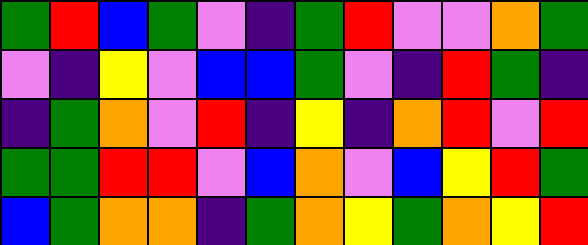[["green", "red", "blue", "green", "violet", "indigo", "green", "red", "violet", "violet", "orange", "green"], ["violet", "indigo", "yellow", "violet", "blue", "blue", "green", "violet", "indigo", "red", "green", "indigo"], ["indigo", "green", "orange", "violet", "red", "indigo", "yellow", "indigo", "orange", "red", "violet", "red"], ["green", "green", "red", "red", "violet", "blue", "orange", "violet", "blue", "yellow", "red", "green"], ["blue", "green", "orange", "orange", "indigo", "green", "orange", "yellow", "green", "orange", "yellow", "red"]]